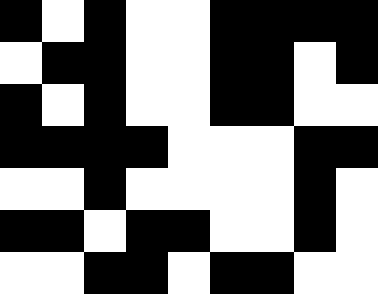[["black", "white", "black", "white", "white", "black", "black", "black", "black"], ["white", "black", "black", "white", "white", "black", "black", "white", "black"], ["black", "white", "black", "white", "white", "black", "black", "white", "white"], ["black", "black", "black", "black", "white", "white", "white", "black", "black"], ["white", "white", "black", "white", "white", "white", "white", "black", "white"], ["black", "black", "white", "black", "black", "white", "white", "black", "white"], ["white", "white", "black", "black", "white", "black", "black", "white", "white"]]